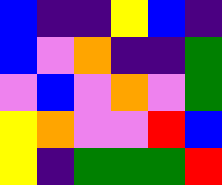[["blue", "indigo", "indigo", "yellow", "blue", "indigo"], ["blue", "violet", "orange", "indigo", "indigo", "green"], ["violet", "blue", "violet", "orange", "violet", "green"], ["yellow", "orange", "violet", "violet", "red", "blue"], ["yellow", "indigo", "green", "green", "green", "red"]]